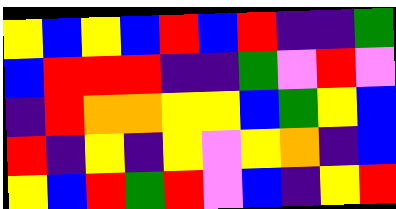[["yellow", "blue", "yellow", "blue", "red", "blue", "red", "indigo", "indigo", "green"], ["blue", "red", "red", "red", "indigo", "indigo", "green", "violet", "red", "violet"], ["indigo", "red", "orange", "orange", "yellow", "yellow", "blue", "green", "yellow", "blue"], ["red", "indigo", "yellow", "indigo", "yellow", "violet", "yellow", "orange", "indigo", "blue"], ["yellow", "blue", "red", "green", "red", "violet", "blue", "indigo", "yellow", "red"]]